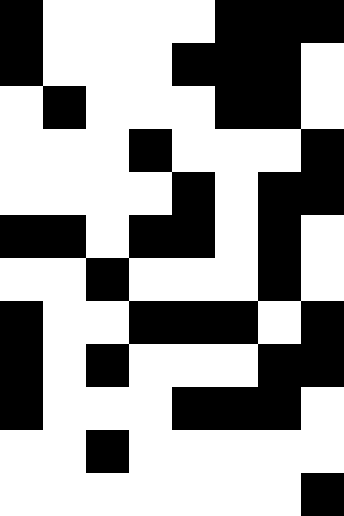[["black", "white", "white", "white", "white", "black", "black", "black"], ["black", "white", "white", "white", "black", "black", "black", "white"], ["white", "black", "white", "white", "white", "black", "black", "white"], ["white", "white", "white", "black", "white", "white", "white", "black"], ["white", "white", "white", "white", "black", "white", "black", "black"], ["black", "black", "white", "black", "black", "white", "black", "white"], ["white", "white", "black", "white", "white", "white", "black", "white"], ["black", "white", "white", "black", "black", "black", "white", "black"], ["black", "white", "black", "white", "white", "white", "black", "black"], ["black", "white", "white", "white", "black", "black", "black", "white"], ["white", "white", "black", "white", "white", "white", "white", "white"], ["white", "white", "white", "white", "white", "white", "white", "black"]]